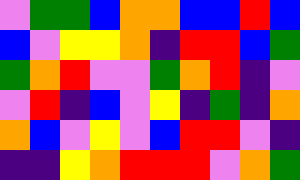[["violet", "green", "green", "blue", "orange", "orange", "blue", "blue", "red", "blue"], ["blue", "violet", "yellow", "yellow", "orange", "indigo", "red", "red", "blue", "green"], ["green", "orange", "red", "violet", "violet", "green", "orange", "red", "indigo", "violet"], ["violet", "red", "indigo", "blue", "violet", "yellow", "indigo", "green", "indigo", "orange"], ["orange", "blue", "violet", "yellow", "violet", "blue", "red", "red", "violet", "indigo"], ["indigo", "indigo", "yellow", "orange", "red", "red", "red", "violet", "orange", "green"]]